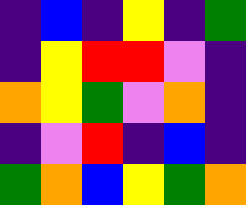[["indigo", "blue", "indigo", "yellow", "indigo", "green"], ["indigo", "yellow", "red", "red", "violet", "indigo"], ["orange", "yellow", "green", "violet", "orange", "indigo"], ["indigo", "violet", "red", "indigo", "blue", "indigo"], ["green", "orange", "blue", "yellow", "green", "orange"]]